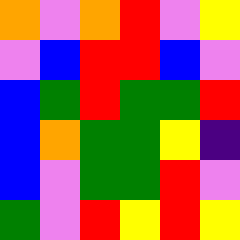[["orange", "violet", "orange", "red", "violet", "yellow"], ["violet", "blue", "red", "red", "blue", "violet"], ["blue", "green", "red", "green", "green", "red"], ["blue", "orange", "green", "green", "yellow", "indigo"], ["blue", "violet", "green", "green", "red", "violet"], ["green", "violet", "red", "yellow", "red", "yellow"]]